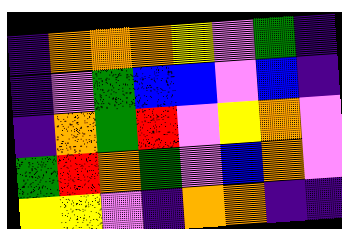[["indigo", "orange", "orange", "orange", "yellow", "violet", "green", "indigo"], ["indigo", "violet", "green", "blue", "blue", "violet", "blue", "indigo"], ["indigo", "orange", "green", "red", "violet", "yellow", "orange", "violet"], ["green", "red", "orange", "green", "violet", "blue", "orange", "violet"], ["yellow", "yellow", "violet", "indigo", "orange", "orange", "indigo", "indigo"]]